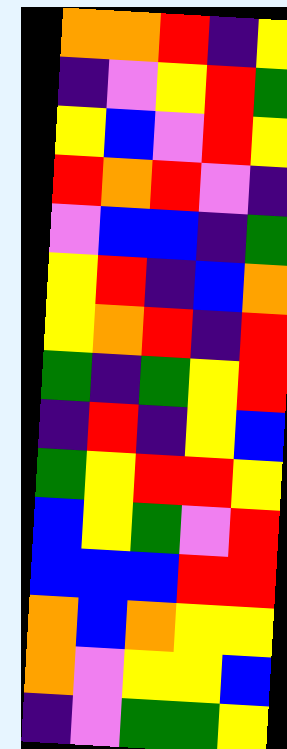[["orange", "orange", "red", "indigo", "yellow"], ["indigo", "violet", "yellow", "red", "green"], ["yellow", "blue", "violet", "red", "yellow"], ["red", "orange", "red", "violet", "indigo"], ["violet", "blue", "blue", "indigo", "green"], ["yellow", "red", "indigo", "blue", "orange"], ["yellow", "orange", "red", "indigo", "red"], ["green", "indigo", "green", "yellow", "red"], ["indigo", "red", "indigo", "yellow", "blue"], ["green", "yellow", "red", "red", "yellow"], ["blue", "yellow", "green", "violet", "red"], ["blue", "blue", "blue", "red", "red"], ["orange", "blue", "orange", "yellow", "yellow"], ["orange", "violet", "yellow", "yellow", "blue"], ["indigo", "violet", "green", "green", "yellow"]]